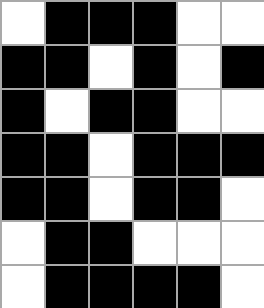[["white", "black", "black", "black", "white", "white"], ["black", "black", "white", "black", "white", "black"], ["black", "white", "black", "black", "white", "white"], ["black", "black", "white", "black", "black", "black"], ["black", "black", "white", "black", "black", "white"], ["white", "black", "black", "white", "white", "white"], ["white", "black", "black", "black", "black", "white"]]